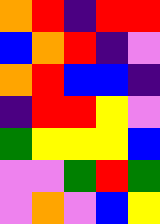[["orange", "red", "indigo", "red", "red"], ["blue", "orange", "red", "indigo", "violet"], ["orange", "red", "blue", "blue", "indigo"], ["indigo", "red", "red", "yellow", "violet"], ["green", "yellow", "yellow", "yellow", "blue"], ["violet", "violet", "green", "red", "green"], ["violet", "orange", "violet", "blue", "yellow"]]